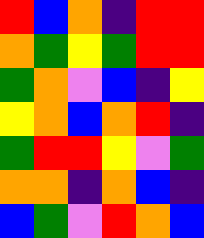[["red", "blue", "orange", "indigo", "red", "red"], ["orange", "green", "yellow", "green", "red", "red"], ["green", "orange", "violet", "blue", "indigo", "yellow"], ["yellow", "orange", "blue", "orange", "red", "indigo"], ["green", "red", "red", "yellow", "violet", "green"], ["orange", "orange", "indigo", "orange", "blue", "indigo"], ["blue", "green", "violet", "red", "orange", "blue"]]